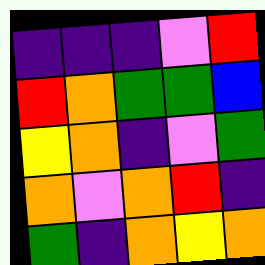[["indigo", "indigo", "indigo", "violet", "red"], ["red", "orange", "green", "green", "blue"], ["yellow", "orange", "indigo", "violet", "green"], ["orange", "violet", "orange", "red", "indigo"], ["green", "indigo", "orange", "yellow", "orange"]]